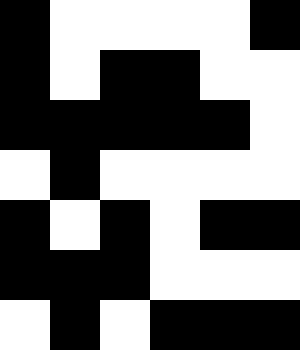[["black", "white", "white", "white", "white", "black"], ["black", "white", "black", "black", "white", "white"], ["black", "black", "black", "black", "black", "white"], ["white", "black", "white", "white", "white", "white"], ["black", "white", "black", "white", "black", "black"], ["black", "black", "black", "white", "white", "white"], ["white", "black", "white", "black", "black", "black"]]